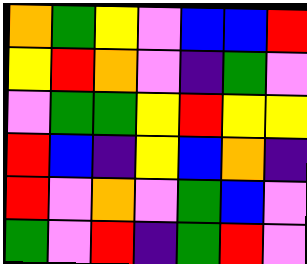[["orange", "green", "yellow", "violet", "blue", "blue", "red"], ["yellow", "red", "orange", "violet", "indigo", "green", "violet"], ["violet", "green", "green", "yellow", "red", "yellow", "yellow"], ["red", "blue", "indigo", "yellow", "blue", "orange", "indigo"], ["red", "violet", "orange", "violet", "green", "blue", "violet"], ["green", "violet", "red", "indigo", "green", "red", "violet"]]